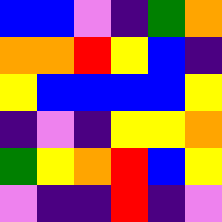[["blue", "blue", "violet", "indigo", "green", "orange"], ["orange", "orange", "red", "yellow", "blue", "indigo"], ["yellow", "blue", "blue", "blue", "blue", "yellow"], ["indigo", "violet", "indigo", "yellow", "yellow", "orange"], ["green", "yellow", "orange", "red", "blue", "yellow"], ["violet", "indigo", "indigo", "red", "indigo", "violet"]]